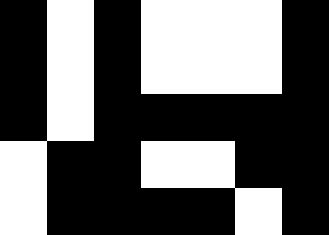[["black", "white", "black", "white", "white", "white", "black"], ["black", "white", "black", "white", "white", "white", "black"], ["black", "white", "black", "black", "black", "black", "black"], ["white", "black", "black", "white", "white", "black", "black"], ["white", "black", "black", "black", "black", "white", "black"]]